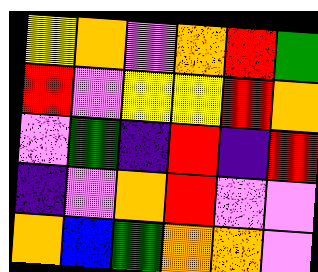[["yellow", "orange", "violet", "orange", "red", "green"], ["red", "violet", "yellow", "yellow", "red", "orange"], ["violet", "green", "indigo", "red", "indigo", "red"], ["indigo", "violet", "orange", "red", "violet", "violet"], ["orange", "blue", "green", "orange", "orange", "violet"]]